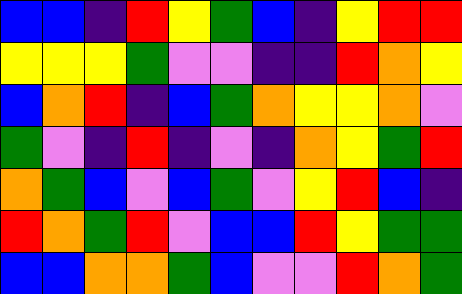[["blue", "blue", "indigo", "red", "yellow", "green", "blue", "indigo", "yellow", "red", "red"], ["yellow", "yellow", "yellow", "green", "violet", "violet", "indigo", "indigo", "red", "orange", "yellow"], ["blue", "orange", "red", "indigo", "blue", "green", "orange", "yellow", "yellow", "orange", "violet"], ["green", "violet", "indigo", "red", "indigo", "violet", "indigo", "orange", "yellow", "green", "red"], ["orange", "green", "blue", "violet", "blue", "green", "violet", "yellow", "red", "blue", "indigo"], ["red", "orange", "green", "red", "violet", "blue", "blue", "red", "yellow", "green", "green"], ["blue", "blue", "orange", "orange", "green", "blue", "violet", "violet", "red", "orange", "green"]]